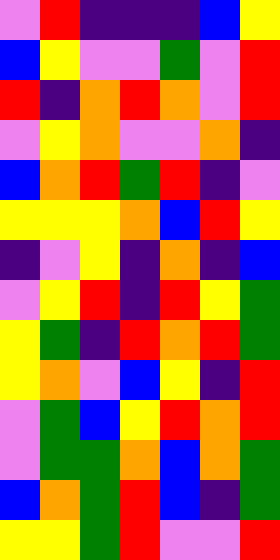[["violet", "red", "indigo", "indigo", "indigo", "blue", "yellow"], ["blue", "yellow", "violet", "violet", "green", "violet", "red"], ["red", "indigo", "orange", "red", "orange", "violet", "red"], ["violet", "yellow", "orange", "violet", "violet", "orange", "indigo"], ["blue", "orange", "red", "green", "red", "indigo", "violet"], ["yellow", "yellow", "yellow", "orange", "blue", "red", "yellow"], ["indigo", "violet", "yellow", "indigo", "orange", "indigo", "blue"], ["violet", "yellow", "red", "indigo", "red", "yellow", "green"], ["yellow", "green", "indigo", "red", "orange", "red", "green"], ["yellow", "orange", "violet", "blue", "yellow", "indigo", "red"], ["violet", "green", "blue", "yellow", "red", "orange", "red"], ["violet", "green", "green", "orange", "blue", "orange", "green"], ["blue", "orange", "green", "red", "blue", "indigo", "green"], ["yellow", "yellow", "green", "red", "violet", "violet", "red"]]